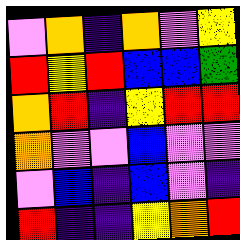[["violet", "orange", "indigo", "orange", "violet", "yellow"], ["red", "yellow", "red", "blue", "blue", "green"], ["orange", "red", "indigo", "yellow", "red", "red"], ["orange", "violet", "violet", "blue", "violet", "violet"], ["violet", "blue", "indigo", "blue", "violet", "indigo"], ["red", "indigo", "indigo", "yellow", "orange", "red"]]